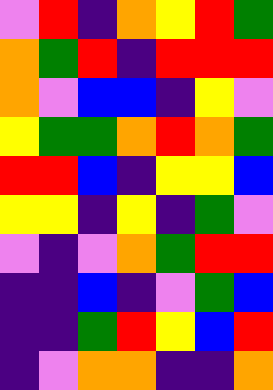[["violet", "red", "indigo", "orange", "yellow", "red", "green"], ["orange", "green", "red", "indigo", "red", "red", "red"], ["orange", "violet", "blue", "blue", "indigo", "yellow", "violet"], ["yellow", "green", "green", "orange", "red", "orange", "green"], ["red", "red", "blue", "indigo", "yellow", "yellow", "blue"], ["yellow", "yellow", "indigo", "yellow", "indigo", "green", "violet"], ["violet", "indigo", "violet", "orange", "green", "red", "red"], ["indigo", "indigo", "blue", "indigo", "violet", "green", "blue"], ["indigo", "indigo", "green", "red", "yellow", "blue", "red"], ["indigo", "violet", "orange", "orange", "indigo", "indigo", "orange"]]